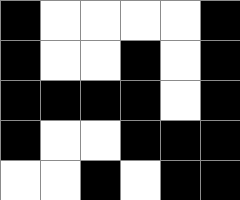[["black", "white", "white", "white", "white", "black"], ["black", "white", "white", "black", "white", "black"], ["black", "black", "black", "black", "white", "black"], ["black", "white", "white", "black", "black", "black"], ["white", "white", "black", "white", "black", "black"]]